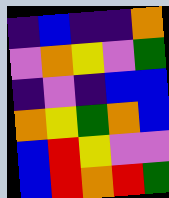[["indigo", "blue", "indigo", "indigo", "orange"], ["violet", "orange", "yellow", "violet", "green"], ["indigo", "violet", "indigo", "blue", "blue"], ["orange", "yellow", "green", "orange", "blue"], ["blue", "red", "yellow", "violet", "violet"], ["blue", "red", "orange", "red", "green"]]